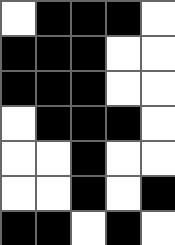[["white", "black", "black", "black", "white"], ["black", "black", "black", "white", "white"], ["black", "black", "black", "white", "white"], ["white", "black", "black", "black", "white"], ["white", "white", "black", "white", "white"], ["white", "white", "black", "white", "black"], ["black", "black", "white", "black", "white"]]